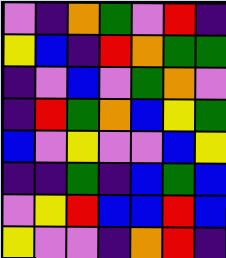[["violet", "indigo", "orange", "green", "violet", "red", "indigo"], ["yellow", "blue", "indigo", "red", "orange", "green", "green"], ["indigo", "violet", "blue", "violet", "green", "orange", "violet"], ["indigo", "red", "green", "orange", "blue", "yellow", "green"], ["blue", "violet", "yellow", "violet", "violet", "blue", "yellow"], ["indigo", "indigo", "green", "indigo", "blue", "green", "blue"], ["violet", "yellow", "red", "blue", "blue", "red", "blue"], ["yellow", "violet", "violet", "indigo", "orange", "red", "indigo"]]